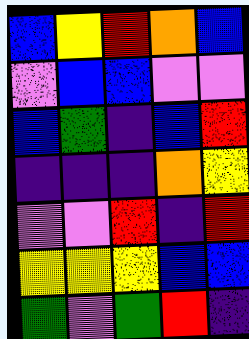[["blue", "yellow", "red", "orange", "blue"], ["violet", "blue", "blue", "violet", "violet"], ["blue", "green", "indigo", "blue", "red"], ["indigo", "indigo", "indigo", "orange", "yellow"], ["violet", "violet", "red", "indigo", "red"], ["yellow", "yellow", "yellow", "blue", "blue"], ["green", "violet", "green", "red", "indigo"]]